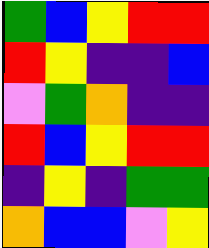[["green", "blue", "yellow", "red", "red"], ["red", "yellow", "indigo", "indigo", "blue"], ["violet", "green", "orange", "indigo", "indigo"], ["red", "blue", "yellow", "red", "red"], ["indigo", "yellow", "indigo", "green", "green"], ["orange", "blue", "blue", "violet", "yellow"]]